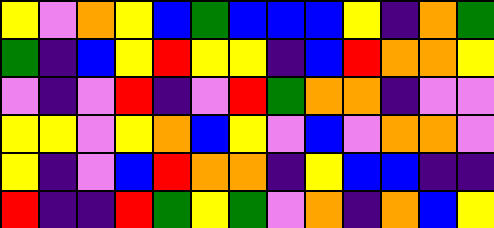[["yellow", "violet", "orange", "yellow", "blue", "green", "blue", "blue", "blue", "yellow", "indigo", "orange", "green"], ["green", "indigo", "blue", "yellow", "red", "yellow", "yellow", "indigo", "blue", "red", "orange", "orange", "yellow"], ["violet", "indigo", "violet", "red", "indigo", "violet", "red", "green", "orange", "orange", "indigo", "violet", "violet"], ["yellow", "yellow", "violet", "yellow", "orange", "blue", "yellow", "violet", "blue", "violet", "orange", "orange", "violet"], ["yellow", "indigo", "violet", "blue", "red", "orange", "orange", "indigo", "yellow", "blue", "blue", "indigo", "indigo"], ["red", "indigo", "indigo", "red", "green", "yellow", "green", "violet", "orange", "indigo", "orange", "blue", "yellow"]]